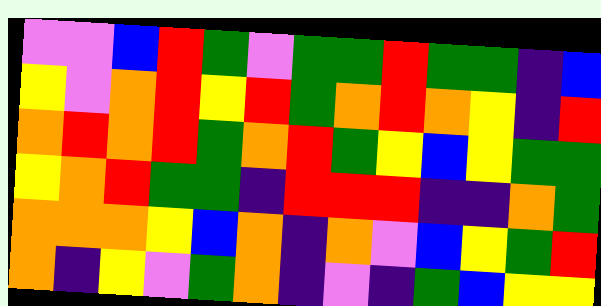[["violet", "violet", "blue", "red", "green", "violet", "green", "green", "red", "green", "green", "indigo", "blue"], ["yellow", "violet", "orange", "red", "yellow", "red", "green", "orange", "red", "orange", "yellow", "indigo", "red"], ["orange", "red", "orange", "red", "green", "orange", "red", "green", "yellow", "blue", "yellow", "green", "green"], ["yellow", "orange", "red", "green", "green", "indigo", "red", "red", "red", "indigo", "indigo", "orange", "green"], ["orange", "orange", "orange", "yellow", "blue", "orange", "indigo", "orange", "violet", "blue", "yellow", "green", "red"], ["orange", "indigo", "yellow", "violet", "green", "orange", "indigo", "violet", "indigo", "green", "blue", "yellow", "yellow"]]